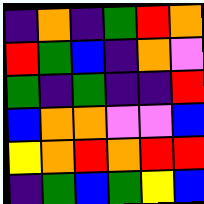[["indigo", "orange", "indigo", "green", "red", "orange"], ["red", "green", "blue", "indigo", "orange", "violet"], ["green", "indigo", "green", "indigo", "indigo", "red"], ["blue", "orange", "orange", "violet", "violet", "blue"], ["yellow", "orange", "red", "orange", "red", "red"], ["indigo", "green", "blue", "green", "yellow", "blue"]]